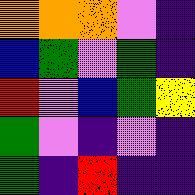[["orange", "orange", "orange", "violet", "indigo"], ["blue", "green", "violet", "green", "indigo"], ["red", "violet", "blue", "green", "yellow"], ["green", "violet", "indigo", "violet", "indigo"], ["green", "indigo", "red", "indigo", "indigo"]]